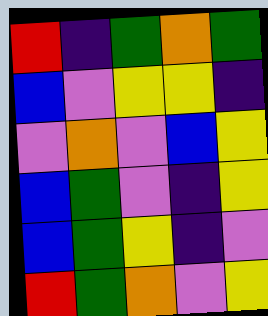[["red", "indigo", "green", "orange", "green"], ["blue", "violet", "yellow", "yellow", "indigo"], ["violet", "orange", "violet", "blue", "yellow"], ["blue", "green", "violet", "indigo", "yellow"], ["blue", "green", "yellow", "indigo", "violet"], ["red", "green", "orange", "violet", "yellow"]]